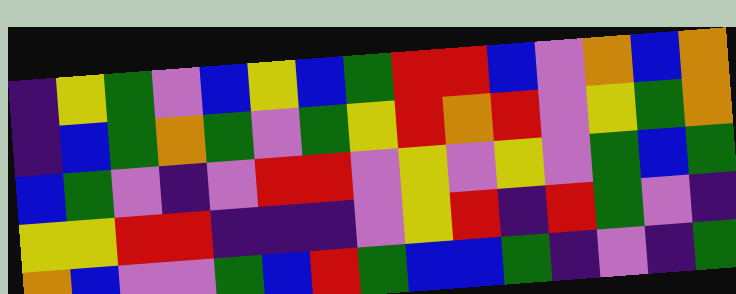[["indigo", "yellow", "green", "violet", "blue", "yellow", "blue", "green", "red", "red", "blue", "violet", "orange", "blue", "orange"], ["indigo", "blue", "green", "orange", "green", "violet", "green", "yellow", "red", "orange", "red", "violet", "yellow", "green", "orange"], ["blue", "green", "violet", "indigo", "violet", "red", "red", "violet", "yellow", "violet", "yellow", "violet", "green", "blue", "green"], ["yellow", "yellow", "red", "red", "indigo", "indigo", "indigo", "violet", "yellow", "red", "indigo", "red", "green", "violet", "indigo"], ["orange", "blue", "violet", "violet", "green", "blue", "red", "green", "blue", "blue", "green", "indigo", "violet", "indigo", "green"]]